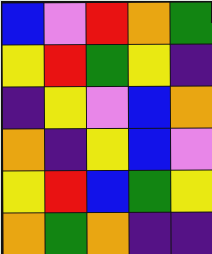[["blue", "violet", "red", "orange", "green"], ["yellow", "red", "green", "yellow", "indigo"], ["indigo", "yellow", "violet", "blue", "orange"], ["orange", "indigo", "yellow", "blue", "violet"], ["yellow", "red", "blue", "green", "yellow"], ["orange", "green", "orange", "indigo", "indigo"]]